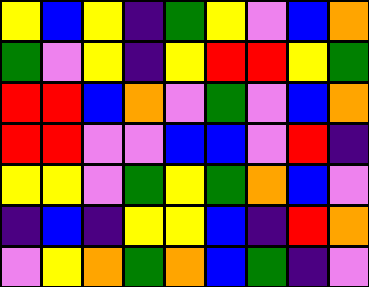[["yellow", "blue", "yellow", "indigo", "green", "yellow", "violet", "blue", "orange"], ["green", "violet", "yellow", "indigo", "yellow", "red", "red", "yellow", "green"], ["red", "red", "blue", "orange", "violet", "green", "violet", "blue", "orange"], ["red", "red", "violet", "violet", "blue", "blue", "violet", "red", "indigo"], ["yellow", "yellow", "violet", "green", "yellow", "green", "orange", "blue", "violet"], ["indigo", "blue", "indigo", "yellow", "yellow", "blue", "indigo", "red", "orange"], ["violet", "yellow", "orange", "green", "orange", "blue", "green", "indigo", "violet"]]